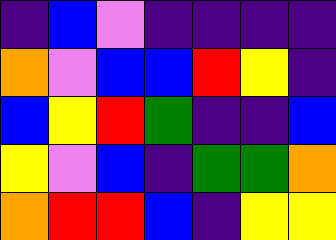[["indigo", "blue", "violet", "indigo", "indigo", "indigo", "indigo"], ["orange", "violet", "blue", "blue", "red", "yellow", "indigo"], ["blue", "yellow", "red", "green", "indigo", "indigo", "blue"], ["yellow", "violet", "blue", "indigo", "green", "green", "orange"], ["orange", "red", "red", "blue", "indigo", "yellow", "yellow"]]